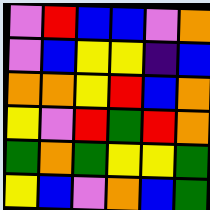[["violet", "red", "blue", "blue", "violet", "orange"], ["violet", "blue", "yellow", "yellow", "indigo", "blue"], ["orange", "orange", "yellow", "red", "blue", "orange"], ["yellow", "violet", "red", "green", "red", "orange"], ["green", "orange", "green", "yellow", "yellow", "green"], ["yellow", "blue", "violet", "orange", "blue", "green"]]